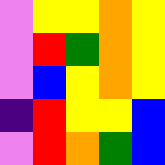[["violet", "yellow", "yellow", "orange", "yellow"], ["violet", "red", "green", "orange", "yellow"], ["violet", "blue", "yellow", "orange", "yellow"], ["indigo", "red", "yellow", "yellow", "blue"], ["violet", "red", "orange", "green", "blue"]]